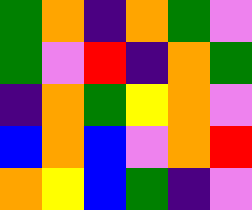[["green", "orange", "indigo", "orange", "green", "violet"], ["green", "violet", "red", "indigo", "orange", "green"], ["indigo", "orange", "green", "yellow", "orange", "violet"], ["blue", "orange", "blue", "violet", "orange", "red"], ["orange", "yellow", "blue", "green", "indigo", "violet"]]